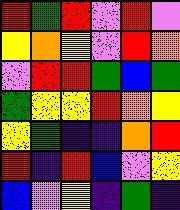[["red", "green", "red", "violet", "red", "violet"], ["yellow", "orange", "yellow", "violet", "red", "orange"], ["violet", "red", "red", "green", "blue", "green"], ["green", "yellow", "yellow", "red", "orange", "yellow"], ["yellow", "green", "indigo", "indigo", "orange", "red"], ["red", "indigo", "red", "blue", "violet", "yellow"], ["blue", "violet", "yellow", "indigo", "green", "indigo"]]